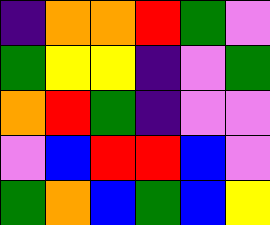[["indigo", "orange", "orange", "red", "green", "violet"], ["green", "yellow", "yellow", "indigo", "violet", "green"], ["orange", "red", "green", "indigo", "violet", "violet"], ["violet", "blue", "red", "red", "blue", "violet"], ["green", "orange", "blue", "green", "blue", "yellow"]]